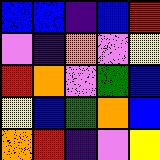[["blue", "blue", "indigo", "blue", "red"], ["violet", "indigo", "orange", "violet", "yellow"], ["red", "orange", "violet", "green", "blue"], ["yellow", "blue", "green", "orange", "blue"], ["orange", "red", "indigo", "violet", "yellow"]]